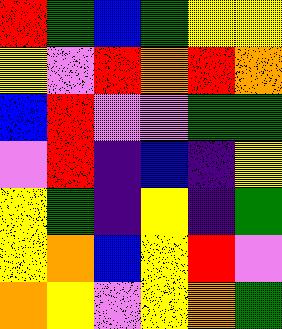[["red", "green", "blue", "green", "yellow", "yellow"], ["yellow", "violet", "red", "orange", "red", "orange"], ["blue", "red", "violet", "violet", "green", "green"], ["violet", "red", "indigo", "blue", "indigo", "yellow"], ["yellow", "green", "indigo", "yellow", "indigo", "green"], ["yellow", "orange", "blue", "yellow", "red", "violet"], ["orange", "yellow", "violet", "yellow", "orange", "green"]]